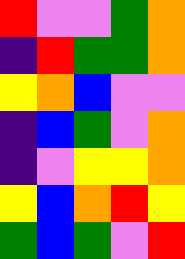[["red", "violet", "violet", "green", "orange"], ["indigo", "red", "green", "green", "orange"], ["yellow", "orange", "blue", "violet", "violet"], ["indigo", "blue", "green", "violet", "orange"], ["indigo", "violet", "yellow", "yellow", "orange"], ["yellow", "blue", "orange", "red", "yellow"], ["green", "blue", "green", "violet", "red"]]